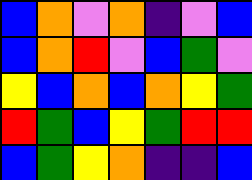[["blue", "orange", "violet", "orange", "indigo", "violet", "blue"], ["blue", "orange", "red", "violet", "blue", "green", "violet"], ["yellow", "blue", "orange", "blue", "orange", "yellow", "green"], ["red", "green", "blue", "yellow", "green", "red", "red"], ["blue", "green", "yellow", "orange", "indigo", "indigo", "blue"]]